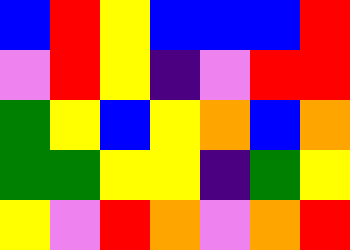[["blue", "red", "yellow", "blue", "blue", "blue", "red"], ["violet", "red", "yellow", "indigo", "violet", "red", "red"], ["green", "yellow", "blue", "yellow", "orange", "blue", "orange"], ["green", "green", "yellow", "yellow", "indigo", "green", "yellow"], ["yellow", "violet", "red", "orange", "violet", "orange", "red"]]